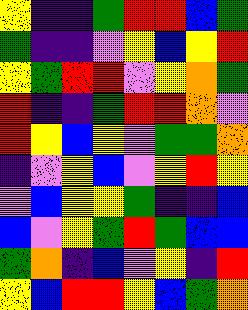[["yellow", "indigo", "indigo", "green", "red", "red", "blue", "green"], ["green", "indigo", "indigo", "violet", "yellow", "blue", "yellow", "red"], ["yellow", "green", "red", "red", "violet", "yellow", "orange", "green"], ["red", "indigo", "indigo", "green", "red", "red", "orange", "violet"], ["red", "yellow", "blue", "yellow", "violet", "green", "green", "orange"], ["indigo", "violet", "yellow", "blue", "violet", "yellow", "red", "yellow"], ["violet", "blue", "yellow", "yellow", "green", "indigo", "indigo", "blue"], ["blue", "violet", "yellow", "green", "red", "green", "blue", "blue"], ["green", "orange", "indigo", "blue", "violet", "yellow", "indigo", "red"], ["yellow", "blue", "red", "red", "yellow", "blue", "green", "orange"]]